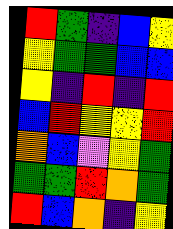[["red", "green", "indigo", "blue", "yellow"], ["yellow", "green", "green", "blue", "blue"], ["yellow", "indigo", "red", "indigo", "red"], ["blue", "red", "yellow", "yellow", "red"], ["orange", "blue", "violet", "yellow", "green"], ["green", "green", "red", "orange", "green"], ["red", "blue", "orange", "indigo", "yellow"]]